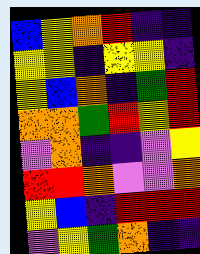[["blue", "yellow", "orange", "red", "indigo", "indigo"], ["yellow", "yellow", "indigo", "yellow", "yellow", "indigo"], ["yellow", "blue", "orange", "indigo", "green", "red"], ["orange", "orange", "green", "red", "yellow", "red"], ["violet", "orange", "indigo", "indigo", "violet", "yellow"], ["red", "red", "orange", "violet", "violet", "orange"], ["yellow", "blue", "indigo", "red", "red", "red"], ["violet", "yellow", "green", "orange", "indigo", "indigo"]]